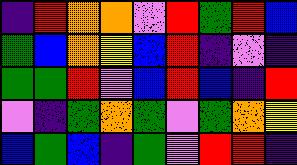[["indigo", "red", "orange", "orange", "violet", "red", "green", "red", "blue"], ["green", "blue", "orange", "yellow", "blue", "red", "indigo", "violet", "indigo"], ["green", "green", "red", "violet", "blue", "red", "blue", "indigo", "red"], ["violet", "indigo", "green", "orange", "green", "violet", "green", "orange", "yellow"], ["blue", "green", "blue", "indigo", "green", "violet", "red", "red", "indigo"]]